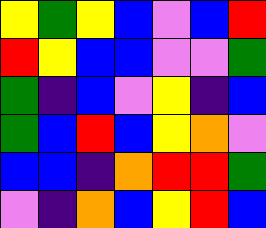[["yellow", "green", "yellow", "blue", "violet", "blue", "red"], ["red", "yellow", "blue", "blue", "violet", "violet", "green"], ["green", "indigo", "blue", "violet", "yellow", "indigo", "blue"], ["green", "blue", "red", "blue", "yellow", "orange", "violet"], ["blue", "blue", "indigo", "orange", "red", "red", "green"], ["violet", "indigo", "orange", "blue", "yellow", "red", "blue"]]